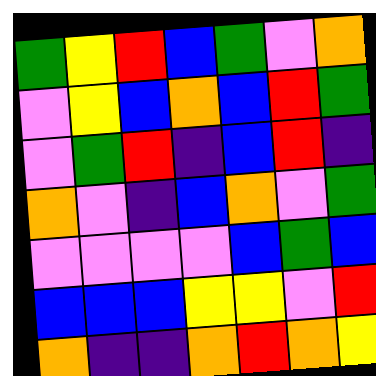[["green", "yellow", "red", "blue", "green", "violet", "orange"], ["violet", "yellow", "blue", "orange", "blue", "red", "green"], ["violet", "green", "red", "indigo", "blue", "red", "indigo"], ["orange", "violet", "indigo", "blue", "orange", "violet", "green"], ["violet", "violet", "violet", "violet", "blue", "green", "blue"], ["blue", "blue", "blue", "yellow", "yellow", "violet", "red"], ["orange", "indigo", "indigo", "orange", "red", "orange", "yellow"]]